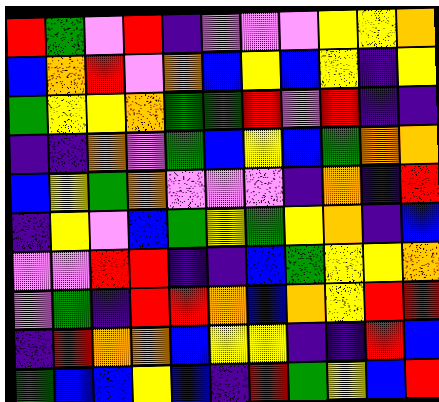[["red", "green", "violet", "red", "indigo", "violet", "violet", "violet", "yellow", "yellow", "orange"], ["blue", "orange", "red", "violet", "orange", "blue", "yellow", "blue", "yellow", "indigo", "yellow"], ["green", "yellow", "yellow", "orange", "green", "green", "red", "violet", "red", "indigo", "indigo"], ["indigo", "indigo", "orange", "violet", "green", "blue", "yellow", "blue", "green", "orange", "orange"], ["blue", "yellow", "green", "orange", "violet", "violet", "violet", "indigo", "orange", "indigo", "red"], ["indigo", "yellow", "violet", "blue", "green", "yellow", "green", "yellow", "orange", "indigo", "blue"], ["violet", "violet", "red", "red", "indigo", "indigo", "blue", "green", "yellow", "yellow", "orange"], ["violet", "green", "indigo", "red", "red", "orange", "blue", "orange", "yellow", "red", "red"], ["indigo", "red", "orange", "orange", "blue", "yellow", "yellow", "indigo", "indigo", "red", "blue"], ["green", "blue", "blue", "yellow", "blue", "indigo", "red", "green", "yellow", "blue", "red"]]